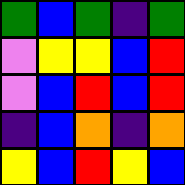[["green", "blue", "green", "indigo", "green"], ["violet", "yellow", "yellow", "blue", "red"], ["violet", "blue", "red", "blue", "red"], ["indigo", "blue", "orange", "indigo", "orange"], ["yellow", "blue", "red", "yellow", "blue"]]